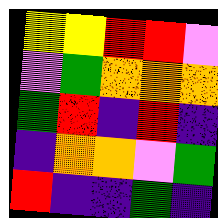[["yellow", "yellow", "red", "red", "violet"], ["violet", "green", "orange", "orange", "orange"], ["green", "red", "indigo", "red", "indigo"], ["indigo", "orange", "orange", "violet", "green"], ["red", "indigo", "indigo", "green", "indigo"]]